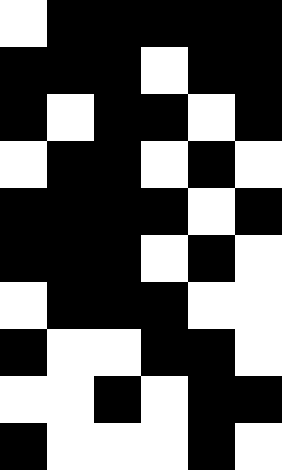[["white", "black", "black", "black", "black", "black"], ["black", "black", "black", "white", "black", "black"], ["black", "white", "black", "black", "white", "black"], ["white", "black", "black", "white", "black", "white"], ["black", "black", "black", "black", "white", "black"], ["black", "black", "black", "white", "black", "white"], ["white", "black", "black", "black", "white", "white"], ["black", "white", "white", "black", "black", "white"], ["white", "white", "black", "white", "black", "black"], ["black", "white", "white", "white", "black", "white"]]